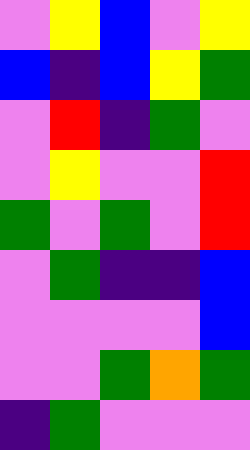[["violet", "yellow", "blue", "violet", "yellow"], ["blue", "indigo", "blue", "yellow", "green"], ["violet", "red", "indigo", "green", "violet"], ["violet", "yellow", "violet", "violet", "red"], ["green", "violet", "green", "violet", "red"], ["violet", "green", "indigo", "indigo", "blue"], ["violet", "violet", "violet", "violet", "blue"], ["violet", "violet", "green", "orange", "green"], ["indigo", "green", "violet", "violet", "violet"]]